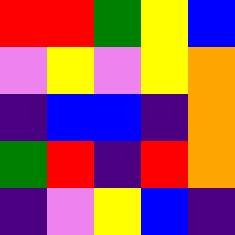[["red", "red", "green", "yellow", "blue"], ["violet", "yellow", "violet", "yellow", "orange"], ["indigo", "blue", "blue", "indigo", "orange"], ["green", "red", "indigo", "red", "orange"], ["indigo", "violet", "yellow", "blue", "indigo"]]